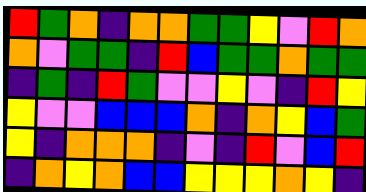[["red", "green", "orange", "indigo", "orange", "orange", "green", "green", "yellow", "violet", "red", "orange"], ["orange", "violet", "green", "green", "indigo", "red", "blue", "green", "green", "orange", "green", "green"], ["indigo", "green", "indigo", "red", "green", "violet", "violet", "yellow", "violet", "indigo", "red", "yellow"], ["yellow", "violet", "violet", "blue", "blue", "blue", "orange", "indigo", "orange", "yellow", "blue", "green"], ["yellow", "indigo", "orange", "orange", "orange", "indigo", "violet", "indigo", "red", "violet", "blue", "red"], ["indigo", "orange", "yellow", "orange", "blue", "blue", "yellow", "yellow", "yellow", "orange", "yellow", "indigo"]]